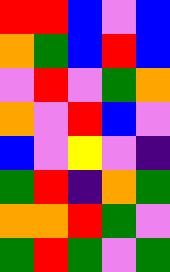[["red", "red", "blue", "violet", "blue"], ["orange", "green", "blue", "red", "blue"], ["violet", "red", "violet", "green", "orange"], ["orange", "violet", "red", "blue", "violet"], ["blue", "violet", "yellow", "violet", "indigo"], ["green", "red", "indigo", "orange", "green"], ["orange", "orange", "red", "green", "violet"], ["green", "red", "green", "violet", "green"]]